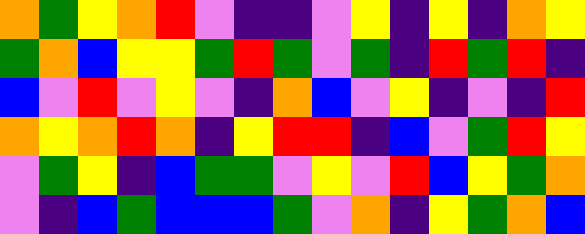[["orange", "green", "yellow", "orange", "red", "violet", "indigo", "indigo", "violet", "yellow", "indigo", "yellow", "indigo", "orange", "yellow"], ["green", "orange", "blue", "yellow", "yellow", "green", "red", "green", "violet", "green", "indigo", "red", "green", "red", "indigo"], ["blue", "violet", "red", "violet", "yellow", "violet", "indigo", "orange", "blue", "violet", "yellow", "indigo", "violet", "indigo", "red"], ["orange", "yellow", "orange", "red", "orange", "indigo", "yellow", "red", "red", "indigo", "blue", "violet", "green", "red", "yellow"], ["violet", "green", "yellow", "indigo", "blue", "green", "green", "violet", "yellow", "violet", "red", "blue", "yellow", "green", "orange"], ["violet", "indigo", "blue", "green", "blue", "blue", "blue", "green", "violet", "orange", "indigo", "yellow", "green", "orange", "blue"]]